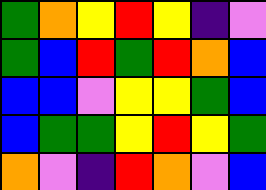[["green", "orange", "yellow", "red", "yellow", "indigo", "violet"], ["green", "blue", "red", "green", "red", "orange", "blue"], ["blue", "blue", "violet", "yellow", "yellow", "green", "blue"], ["blue", "green", "green", "yellow", "red", "yellow", "green"], ["orange", "violet", "indigo", "red", "orange", "violet", "blue"]]